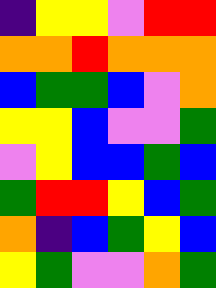[["indigo", "yellow", "yellow", "violet", "red", "red"], ["orange", "orange", "red", "orange", "orange", "orange"], ["blue", "green", "green", "blue", "violet", "orange"], ["yellow", "yellow", "blue", "violet", "violet", "green"], ["violet", "yellow", "blue", "blue", "green", "blue"], ["green", "red", "red", "yellow", "blue", "green"], ["orange", "indigo", "blue", "green", "yellow", "blue"], ["yellow", "green", "violet", "violet", "orange", "green"]]